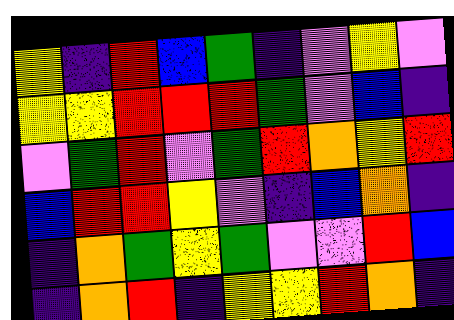[["yellow", "indigo", "red", "blue", "green", "indigo", "violet", "yellow", "violet"], ["yellow", "yellow", "red", "red", "red", "green", "violet", "blue", "indigo"], ["violet", "green", "red", "violet", "green", "red", "orange", "yellow", "red"], ["blue", "red", "red", "yellow", "violet", "indigo", "blue", "orange", "indigo"], ["indigo", "orange", "green", "yellow", "green", "violet", "violet", "red", "blue"], ["indigo", "orange", "red", "indigo", "yellow", "yellow", "red", "orange", "indigo"]]